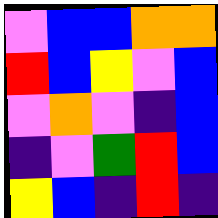[["violet", "blue", "blue", "orange", "orange"], ["red", "blue", "yellow", "violet", "blue"], ["violet", "orange", "violet", "indigo", "blue"], ["indigo", "violet", "green", "red", "blue"], ["yellow", "blue", "indigo", "red", "indigo"]]